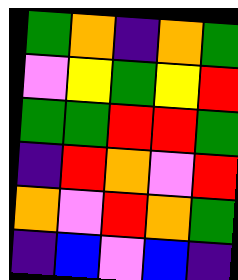[["green", "orange", "indigo", "orange", "green"], ["violet", "yellow", "green", "yellow", "red"], ["green", "green", "red", "red", "green"], ["indigo", "red", "orange", "violet", "red"], ["orange", "violet", "red", "orange", "green"], ["indigo", "blue", "violet", "blue", "indigo"]]